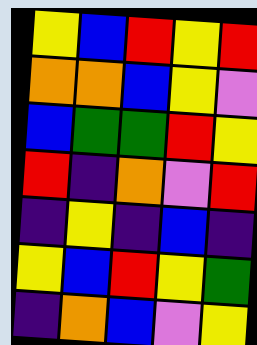[["yellow", "blue", "red", "yellow", "red"], ["orange", "orange", "blue", "yellow", "violet"], ["blue", "green", "green", "red", "yellow"], ["red", "indigo", "orange", "violet", "red"], ["indigo", "yellow", "indigo", "blue", "indigo"], ["yellow", "blue", "red", "yellow", "green"], ["indigo", "orange", "blue", "violet", "yellow"]]